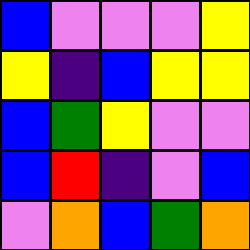[["blue", "violet", "violet", "violet", "yellow"], ["yellow", "indigo", "blue", "yellow", "yellow"], ["blue", "green", "yellow", "violet", "violet"], ["blue", "red", "indigo", "violet", "blue"], ["violet", "orange", "blue", "green", "orange"]]